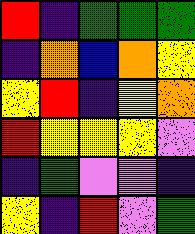[["red", "indigo", "green", "green", "green"], ["indigo", "orange", "blue", "orange", "yellow"], ["yellow", "red", "indigo", "yellow", "orange"], ["red", "yellow", "yellow", "yellow", "violet"], ["indigo", "green", "violet", "violet", "indigo"], ["yellow", "indigo", "red", "violet", "green"]]